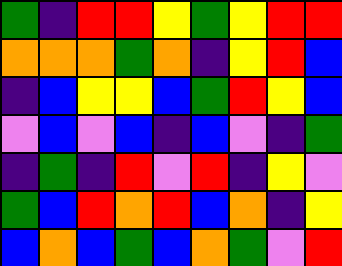[["green", "indigo", "red", "red", "yellow", "green", "yellow", "red", "red"], ["orange", "orange", "orange", "green", "orange", "indigo", "yellow", "red", "blue"], ["indigo", "blue", "yellow", "yellow", "blue", "green", "red", "yellow", "blue"], ["violet", "blue", "violet", "blue", "indigo", "blue", "violet", "indigo", "green"], ["indigo", "green", "indigo", "red", "violet", "red", "indigo", "yellow", "violet"], ["green", "blue", "red", "orange", "red", "blue", "orange", "indigo", "yellow"], ["blue", "orange", "blue", "green", "blue", "orange", "green", "violet", "red"]]